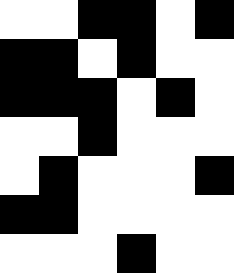[["white", "white", "black", "black", "white", "black"], ["black", "black", "white", "black", "white", "white"], ["black", "black", "black", "white", "black", "white"], ["white", "white", "black", "white", "white", "white"], ["white", "black", "white", "white", "white", "black"], ["black", "black", "white", "white", "white", "white"], ["white", "white", "white", "black", "white", "white"]]